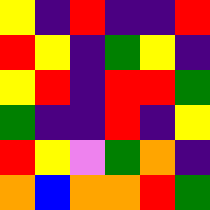[["yellow", "indigo", "red", "indigo", "indigo", "red"], ["red", "yellow", "indigo", "green", "yellow", "indigo"], ["yellow", "red", "indigo", "red", "red", "green"], ["green", "indigo", "indigo", "red", "indigo", "yellow"], ["red", "yellow", "violet", "green", "orange", "indigo"], ["orange", "blue", "orange", "orange", "red", "green"]]